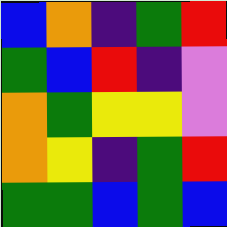[["blue", "orange", "indigo", "green", "red"], ["green", "blue", "red", "indigo", "violet"], ["orange", "green", "yellow", "yellow", "violet"], ["orange", "yellow", "indigo", "green", "red"], ["green", "green", "blue", "green", "blue"]]